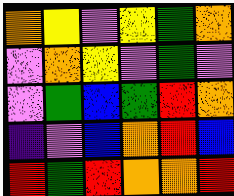[["orange", "yellow", "violet", "yellow", "green", "orange"], ["violet", "orange", "yellow", "violet", "green", "violet"], ["violet", "green", "blue", "green", "red", "orange"], ["indigo", "violet", "blue", "orange", "red", "blue"], ["red", "green", "red", "orange", "orange", "red"]]